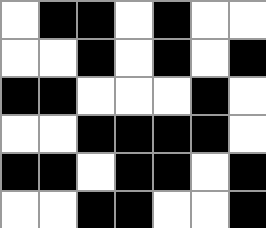[["white", "black", "black", "white", "black", "white", "white"], ["white", "white", "black", "white", "black", "white", "black"], ["black", "black", "white", "white", "white", "black", "white"], ["white", "white", "black", "black", "black", "black", "white"], ["black", "black", "white", "black", "black", "white", "black"], ["white", "white", "black", "black", "white", "white", "black"]]